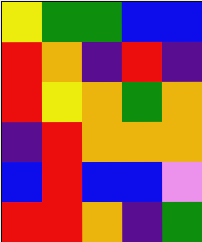[["yellow", "green", "green", "blue", "blue"], ["red", "orange", "indigo", "red", "indigo"], ["red", "yellow", "orange", "green", "orange"], ["indigo", "red", "orange", "orange", "orange"], ["blue", "red", "blue", "blue", "violet"], ["red", "red", "orange", "indigo", "green"]]